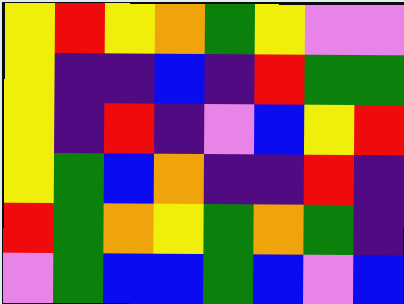[["yellow", "red", "yellow", "orange", "green", "yellow", "violet", "violet"], ["yellow", "indigo", "indigo", "blue", "indigo", "red", "green", "green"], ["yellow", "indigo", "red", "indigo", "violet", "blue", "yellow", "red"], ["yellow", "green", "blue", "orange", "indigo", "indigo", "red", "indigo"], ["red", "green", "orange", "yellow", "green", "orange", "green", "indigo"], ["violet", "green", "blue", "blue", "green", "blue", "violet", "blue"]]